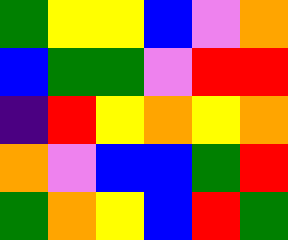[["green", "yellow", "yellow", "blue", "violet", "orange"], ["blue", "green", "green", "violet", "red", "red"], ["indigo", "red", "yellow", "orange", "yellow", "orange"], ["orange", "violet", "blue", "blue", "green", "red"], ["green", "orange", "yellow", "blue", "red", "green"]]